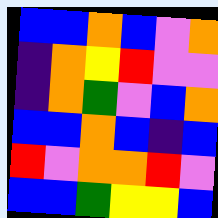[["blue", "blue", "orange", "blue", "violet", "orange"], ["indigo", "orange", "yellow", "red", "violet", "violet"], ["indigo", "orange", "green", "violet", "blue", "orange"], ["blue", "blue", "orange", "blue", "indigo", "blue"], ["red", "violet", "orange", "orange", "red", "violet"], ["blue", "blue", "green", "yellow", "yellow", "blue"]]